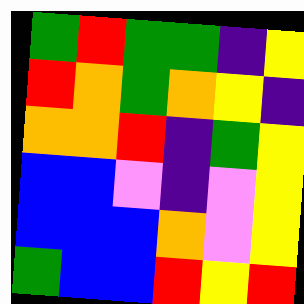[["green", "red", "green", "green", "indigo", "yellow"], ["red", "orange", "green", "orange", "yellow", "indigo"], ["orange", "orange", "red", "indigo", "green", "yellow"], ["blue", "blue", "violet", "indigo", "violet", "yellow"], ["blue", "blue", "blue", "orange", "violet", "yellow"], ["green", "blue", "blue", "red", "yellow", "red"]]